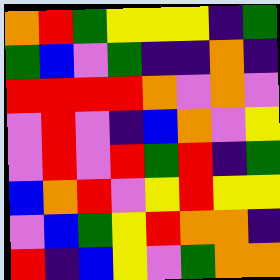[["orange", "red", "green", "yellow", "yellow", "yellow", "indigo", "green"], ["green", "blue", "violet", "green", "indigo", "indigo", "orange", "indigo"], ["red", "red", "red", "red", "orange", "violet", "orange", "violet"], ["violet", "red", "violet", "indigo", "blue", "orange", "violet", "yellow"], ["violet", "red", "violet", "red", "green", "red", "indigo", "green"], ["blue", "orange", "red", "violet", "yellow", "red", "yellow", "yellow"], ["violet", "blue", "green", "yellow", "red", "orange", "orange", "indigo"], ["red", "indigo", "blue", "yellow", "violet", "green", "orange", "orange"]]